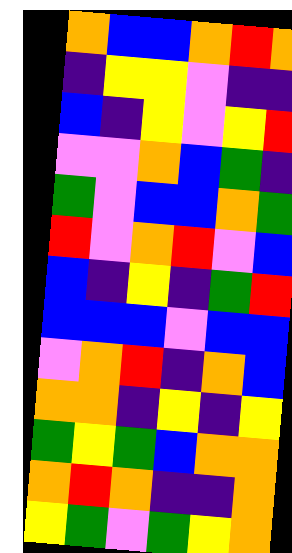[["orange", "blue", "blue", "orange", "red", "orange"], ["indigo", "yellow", "yellow", "violet", "indigo", "indigo"], ["blue", "indigo", "yellow", "violet", "yellow", "red"], ["violet", "violet", "orange", "blue", "green", "indigo"], ["green", "violet", "blue", "blue", "orange", "green"], ["red", "violet", "orange", "red", "violet", "blue"], ["blue", "indigo", "yellow", "indigo", "green", "red"], ["blue", "blue", "blue", "violet", "blue", "blue"], ["violet", "orange", "red", "indigo", "orange", "blue"], ["orange", "orange", "indigo", "yellow", "indigo", "yellow"], ["green", "yellow", "green", "blue", "orange", "orange"], ["orange", "red", "orange", "indigo", "indigo", "orange"], ["yellow", "green", "violet", "green", "yellow", "orange"]]